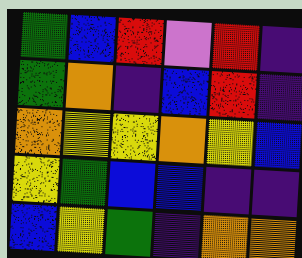[["green", "blue", "red", "violet", "red", "indigo"], ["green", "orange", "indigo", "blue", "red", "indigo"], ["orange", "yellow", "yellow", "orange", "yellow", "blue"], ["yellow", "green", "blue", "blue", "indigo", "indigo"], ["blue", "yellow", "green", "indigo", "orange", "orange"]]